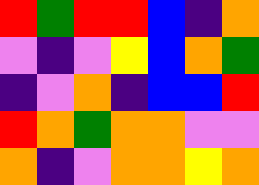[["red", "green", "red", "red", "blue", "indigo", "orange"], ["violet", "indigo", "violet", "yellow", "blue", "orange", "green"], ["indigo", "violet", "orange", "indigo", "blue", "blue", "red"], ["red", "orange", "green", "orange", "orange", "violet", "violet"], ["orange", "indigo", "violet", "orange", "orange", "yellow", "orange"]]